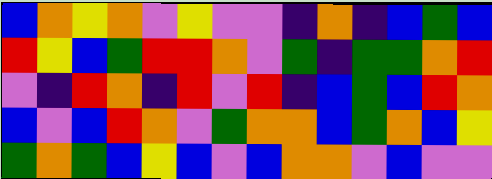[["blue", "orange", "yellow", "orange", "violet", "yellow", "violet", "violet", "indigo", "orange", "indigo", "blue", "green", "blue"], ["red", "yellow", "blue", "green", "red", "red", "orange", "violet", "green", "indigo", "green", "green", "orange", "red"], ["violet", "indigo", "red", "orange", "indigo", "red", "violet", "red", "indigo", "blue", "green", "blue", "red", "orange"], ["blue", "violet", "blue", "red", "orange", "violet", "green", "orange", "orange", "blue", "green", "orange", "blue", "yellow"], ["green", "orange", "green", "blue", "yellow", "blue", "violet", "blue", "orange", "orange", "violet", "blue", "violet", "violet"]]